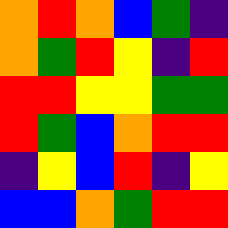[["orange", "red", "orange", "blue", "green", "indigo"], ["orange", "green", "red", "yellow", "indigo", "red"], ["red", "red", "yellow", "yellow", "green", "green"], ["red", "green", "blue", "orange", "red", "red"], ["indigo", "yellow", "blue", "red", "indigo", "yellow"], ["blue", "blue", "orange", "green", "red", "red"]]